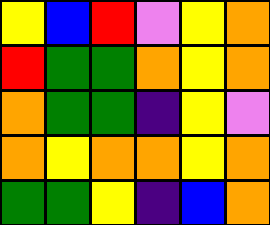[["yellow", "blue", "red", "violet", "yellow", "orange"], ["red", "green", "green", "orange", "yellow", "orange"], ["orange", "green", "green", "indigo", "yellow", "violet"], ["orange", "yellow", "orange", "orange", "yellow", "orange"], ["green", "green", "yellow", "indigo", "blue", "orange"]]